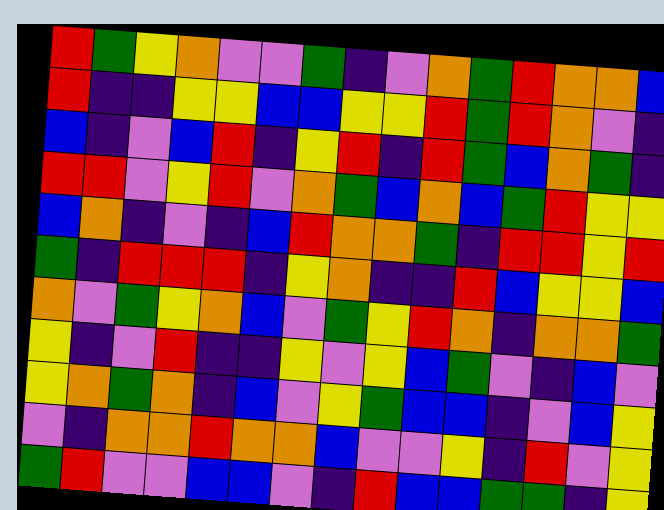[["red", "green", "yellow", "orange", "violet", "violet", "green", "indigo", "violet", "orange", "green", "red", "orange", "orange", "blue"], ["red", "indigo", "indigo", "yellow", "yellow", "blue", "blue", "yellow", "yellow", "red", "green", "red", "orange", "violet", "indigo"], ["blue", "indigo", "violet", "blue", "red", "indigo", "yellow", "red", "indigo", "red", "green", "blue", "orange", "green", "indigo"], ["red", "red", "violet", "yellow", "red", "violet", "orange", "green", "blue", "orange", "blue", "green", "red", "yellow", "yellow"], ["blue", "orange", "indigo", "violet", "indigo", "blue", "red", "orange", "orange", "green", "indigo", "red", "red", "yellow", "red"], ["green", "indigo", "red", "red", "red", "indigo", "yellow", "orange", "indigo", "indigo", "red", "blue", "yellow", "yellow", "blue"], ["orange", "violet", "green", "yellow", "orange", "blue", "violet", "green", "yellow", "red", "orange", "indigo", "orange", "orange", "green"], ["yellow", "indigo", "violet", "red", "indigo", "indigo", "yellow", "violet", "yellow", "blue", "green", "violet", "indigo", "blue", "violet"], ["yellow", "orange", "green", "orange", "indigo", "blue", "violet", "yellow", "green", "blue", "blue", "indigo", "violet", "blue", "yellow"], ["violet", "indigo", "orange", "orange", "red", "orange", "orange", "blue", "violet", "violet", "yellow", "indigo", "red", "violet", "yellow"], ["green", "red", "violet", "violet", "blue", "blue", "violet", "indigo", "red", "blue", "blue", "green", "green", "indigo", "yellow"]]